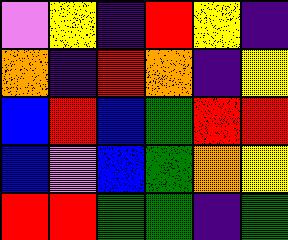[["violet", "yellow", "indigo", "red", "yellow", "indigo"], ["orange", "indigo", "red", "orange", "indigo", "yellow"], ["blue", "red", "blue", "green", "red", "red"], ["blue", "violet", "blue", "green", "orange", "yellow"], ["red", "red", "green", "green", "indigo", "green"]]